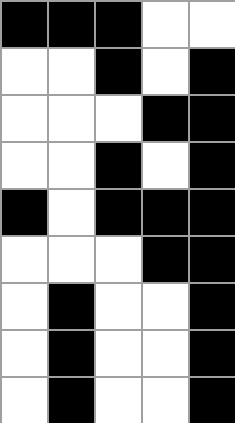[["black", "black", "black", "white", "white"], ["white", "white", "black", "white", "black"], ["white", "white", "white", "black", "black"], ["white", "white", "black", "white", "black"], ["black", "white", "black", "black", "black"], ["white", "white", "white", "black", "black"], ["white", "black", "white", "white", "black"], ["white", "black", "white", "white", "black"], ["white", "black", "white", "white", "black"]]